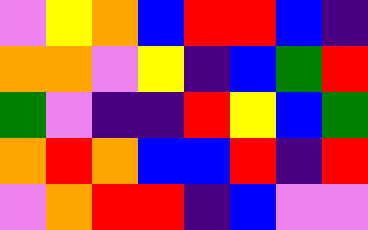[["violet", "yellow", "orange", "blue", "red", "red", "blue", "indigo"], ["orange", "orange", "violet", "yellow", "indigo", "blue", "green", "red"], ["green", "violet", "indigo", "indigo", "red", "yellow", "blue", "green"], ["orange", "red", "orange", "blue", "blue", "red", "indigo", "red"], ["violet", "orange", "red", "red", "indigo", "blue", "violet", "violet"]]